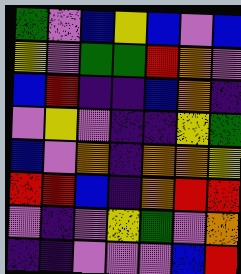[["green", "violet", "blue", "yellow", "blue", "violet", "blue"], ["yellow", "violet", "green", "green", "red", "orange", "violet"], ["blue", "red", "indigo", "indigo", "blue", "orange", "indigo"], ["violet", "yellow", "violet", "indigo", "indigo", "yellow", "green"], ["blue", "violet", "orange", "indigo", "orange", "orange", "yellow"], ["red", "red", "blue", "indigo", "orange", "red", "red"], ["violet", "indigo", "violet", "yellow", "green", "violet", "orange"], ["indigo", "indigo", "violet", "violet", "violet", "blue", "red"]]